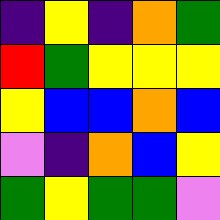[["indigo", "yellow", "indigo", "orange", "green"], ["red", "green", "yellow", "yellow", "yellow"], ["yellow", "blue", "blue", "orange", "blue"], ["violet", "indigo", "orange", "blue", "yellow"], ["green", "yellow", "green", "green", "violet"]]